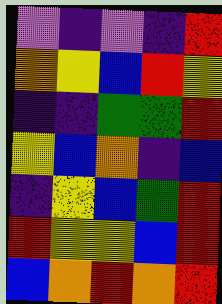[["violet", "indigo", "violet", "indigo", "red"], ["orange", "yellow", "blue", "red", "yellow"], ["indigo", "indigo", "green", "green", "red"], ["yellow", "blue", "orange", "indigo", "blue"], ["indigo", "yellow", "blue", "green", "red"], ["red", "yellow", "yellow", "blue", "red"], ["blue", "orange", "red", "orange", "red"]]